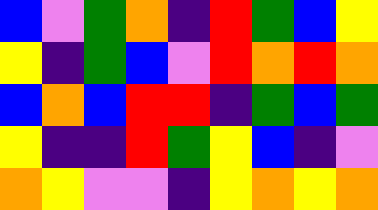[["blue", "violet", "green", "orange", "indigo", "red", "green", "blue", "yellow"], ["yellow", "indigo", "green", "blue", "violet", "red", "orange", "red", "orange"], ["blue", "orange", "blue", "red", "red", "indigo", "green", "blue", "green"], ["yellow", "indigo", "indigo", "red", "green", "yellow", "blue", "indigo", "violet"], ["orange", "yellow", "violet", "violet", "indigo", "yellow", "orange", "yellow", "orange"]]